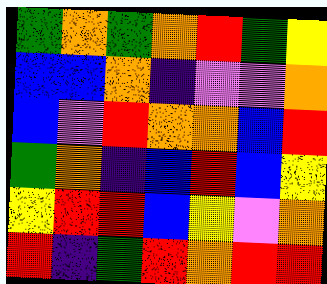[["green", "orange", "green", "orange", "red", "green", "yellow"], ["blue", "blue", "orange", "indigo", "violet", "violet", "orange"], ["blue", "violet", "red", "orange", "orange", "blue", "red"], ["green", "orange", "indigo", "blue", "red", "blue", "yellow"], ["yellow", "red", "red", "blue", "yellow", "violet", "orange"], ["red", "indigo", "green", "red", "orange", "red", "red"]]